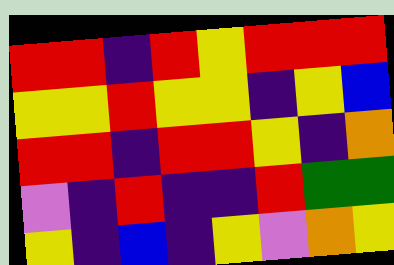[["red", "red", "indigo", "red", "yellow", "red", "red", "red"], ["yellow", "yellow", "red", "yellow", "yellow", "indigo", "yellow", "blue"], ["red", "red", "indigo", "red", "red", "yellow", "indigo", "orange"], ["violet", "indigo", "red", "indigo", "indigo", "red", "green", "green"], ["yellow", "indigo", "blue", "indigo", "yellow", "violet", "orange", "yellow"]]